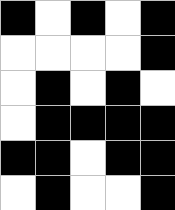[["black", "white", "black", "white", "black"], ["white", "white", "white", "white", "black"], ["white", "black", "white", "black", "white"], ["white", "black", "black", "black", "black"], ["black", "black", "white", "black", "black"], ["white", "black", "white", "white", "black"]]